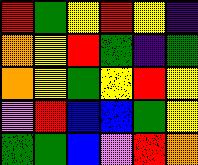[["red", "green", "yellow", "red", "yellow", "indigo"], ["orange", "yellow", "red", "green", "indigo", "green"], ["orange", "yellow", "green", "yellow", "red", "yellow"], ["violet", "red", "blue", "blue", "green", "yellow"], ["green", "green", "blue", "violet", "red", "orange"]]